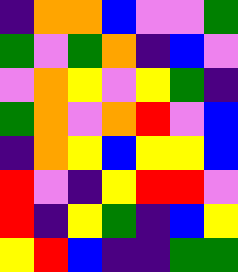[["indigo", "orange", "orange", "blue", "violet", "violet", "green"], ["green", "violet", "green", "orange", "indigo", "blue", "violet"], ["violet", "orange", "yellow", "violet", "yellow", "green", "indigo"], ["green", "orange", "violet", "orange", "red", "violet", "blue"], ["indigo", "orange", "yellow", "blue", "yellow", "yellow", "blue"], ["red", "violet", "indigo", "yellow", "red", "red", "violet"], ["red", "indigo", "yellow", "green", "indigo", "blue", "yellow"], ["yellow", "red", "blue", "indigo", "indigo", "green", "green"]]